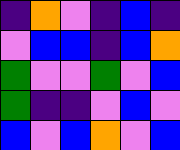[["indigo", "orange", "violet", "indigo", "blue", "indigo"], ["violet", "blue", "blue", "indigo", "blue", "orange"], ["green", "violet", "violet", "green", "violet", "blue"], ["green", "indigo", "indigo", "violet", "blue", "violet"], ["blue", "violet", "blue", "orange", "violet", "blue"]]